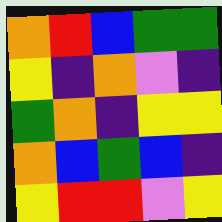[["orange", "red", "blue", "green", "green"], ["yellow", "indigo", "orange", "violet", "indigo"], ["green", "orange", "indigo", "yellow", "yellow"], ["orange", "blue", "green", "blue", "indigo"], ["yellow", "red", "red", "violet", "yellow"]]